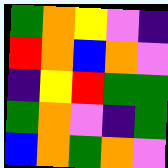[["green", "orange", "yellow", "violet", "indigo"], ["red", "orange", "blue", "orange", "violet"], ["indigo", "yellow", "red", "green", "green"], ["green", "orange", "violet", "indigo", "green"], ["blue", "orange", "green", "orange", "violet"]]